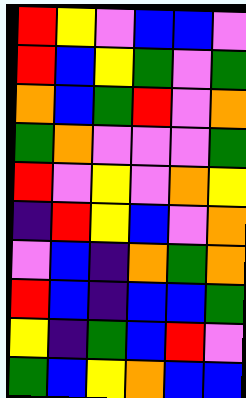[["red", "yellow", "violet", "blue", "blue", "violet"], ["red", "blue", "yellow", "green", "violet", "green"], ["orange", "blue", "green", "red", "violet", "orange"], ["green", "orange", "violet", "violet", "violet", "green"], ["red", "violet", "yellow", "violet", "orange", "yellow"], ["indigo", "red", "yellow", "blue", "violet", "orange"], ["violet", "blue", "indigo", "orange", "green", "orange"], ["red", "blue", "indigo", "blue", "blue", "green"], ["yellow", "indigo", "green", "blue", "red", "violet"], ["green", "blue", "yellow", "orange", "blue", "blue"]]